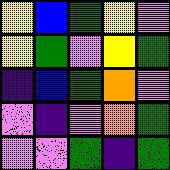[["yellow", "blue", "green", "yellow", "violet"], ["yellow", "green", "violet", "yellow", "green"], ["indigo", "blue", "green", "orange", "violet"], ["violet", "indigo", "violet", "orange", "green"], ["violet", "violet", "green", "indigo", "green"]]